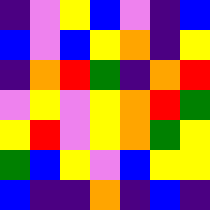[["indigo", "violet", "yellow", "blue", "violet", "indigo", "blue"], ["blue", "violet", "blue", "yellow", "orange", "indigo", "yellow"], ["indigo", "orange", "red", "green", "indigo", "orange", "red"], ["violet", "yellow", "violet", "yellow", "orange", "red", "green"], ["yellow", "red", "violet", "yellow", "orange", "green", "yellow"], ["green", "blue", "yellow", "violet", "blue", "yellow", "yellow"], ["blue", "indigo", "indigo", "orange", "indigo", "blue", "indigo"]]